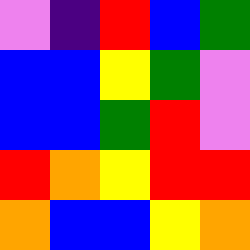[["violet", "indigo", "red", "blue", "green"], ["blue", "blue", "yellow", "green", "violet"], ["blue", "blue", "green", "red", "violet"], ["red", "orange", "yellow", "red", "red"], ["orange", "blue", "blue", "yellow", "orange"]]